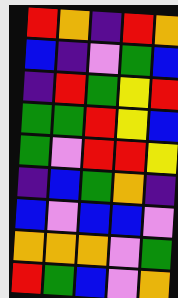[["red", "orange", "indigo", "red", "orange"], ["blue", "indigo", "violet", "green", "blue"], ["indigo", "red", "green", "yellow", "red"], ["green", "green", "red", "yellow", "blue"], ["green", "violet", "red", "red", "yellow"], ["indigo", "blue", "green", "orange", "indigo"], ["blue", "violet", "blue", "blue", "violet"], ["orange", "orange", "orange", "violet", "green"], ["red", "green", "blue", "violet", "orange"]]